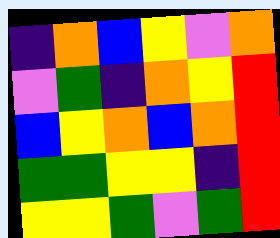[["indigo", "orange", "blue", "yellow", "violet", "orange"], ["violet", "green", "indigo", "orange", "yellow", "red"], ["blue", "yellow", "orange", "blue", "orange", "red"], ["green", "green", "yellow", "yellow", "indigo", "red"], ["yellow", "yellow", "green", "violet", "green", "red"]]